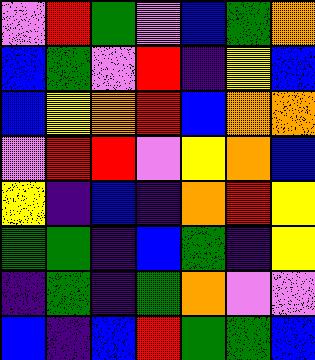[["violet", "red", "green", "violet", "blue", "green", "orange"], ["blue", "green", "violet", "red", "indigo", "yellow", "blue"], ["blue", "yellow", "orange", "red", "blue", "orange", "orange"], ["violet", "red", "red", "violet", "yellow", "orange", "blue"], ["yellow", "indigo", "blue", "indigo", "orange", "red", "yellow"], ["green", "green", "indigo", "blue", "green", "indigo", "yellow"], ["indigo", "green", "indigo", "green", "orange", "violet", "violet"], ["blue", "indigo", "blue", "red", "green", "green", "blue"]]